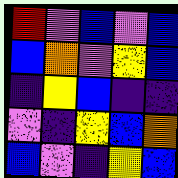[["red", "violet", "blue", "violet", "blue"], ["blue", "orange", "violet", "yellow", "blue"], ["indigo", "yellow", "blue", "indigo", "indigo"], ["violet", "indigo", "yellow", "blue", "orange"], ["blue", "violet", "indigo", "yellow", "blue"]]